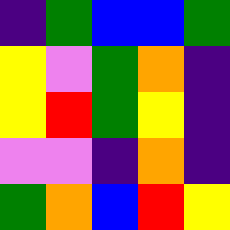[["indigo", "green", "blue", "blue", "green"], ["yellow", "violet", "green", "orange", "indigo"], ["yellow", "red", "green", "yellow", "indigo"], ["violet", "violet", "indigo", "orange", "indigo"], ["green", "orange", "blue", "red", "yellow"]]